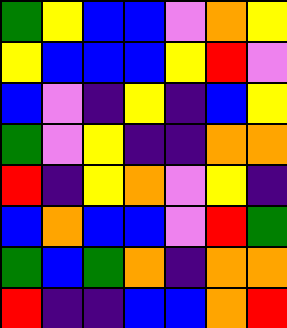[["green", "yellow", "blue", "blue", "violet", "orange", "yellow"], ["yellow", "blue", "blue", "blue", "yellow", "red", "violet"], ["blue", "violet", "indigo", "yellow", "indigo", "blue", "yellow"], ["green", "violet", "yellow", "indigo", "indigo", "orange", "orange"], ["red", "indigo", "yellow", "orange", "violet", "yellow", "indigo"], ["blue", "orange", "blue", "blue", "violet", "red", "green"], ["green", "blue", "green", "orange", "indigo", "orange", "orange"], ["red", "indigo", "indigo", "blue", "blue", "orange", "red"]]